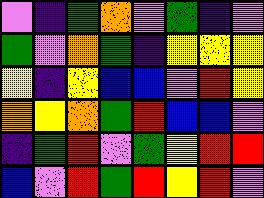[["violet", "indigo", "green", "orange", "violet", "green", "indigo", "violet"], ["green", "violet", "orange", "green", "indigo", "yellow", "yellow", "yellow"], ["yellow", "indigo", "yellow", "blue", "blue", "violet", "red", "yellow"], ["orange", "yellow", "orange", "green", "red", "blue", "blue", "violet"], ["indigo", "green", "red", "violet", "green", "yellow", "red", "red"], ["blue", "violet", "red", "green", "red", "yellow", "red", "violet"]]